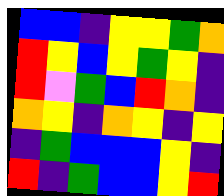[["blue", "blue", "indigo", "yellow", "yellow", "green", "orange"], ["red", "yellow", "blue", "yellow", "green", "yellow", "indigo"], ["red", "violet", "green", "blue", "red", "orange", "indigo"], ["orange", "yellow", "indigo", "orange", "yellow", "indigo", "yellow"], ["indigo", "green", "blue", "blue", "blue", "yellow", "indigo"], ["red", "indigo", "green", "blue", "blue", "yellow", "red"]]